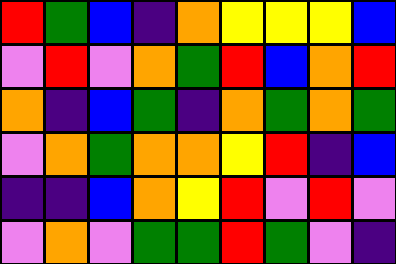[["red", "green", "blue", "indigo", "orange", "yellow", "yellow", "yellow", "blue"], ["violet", "red", "violet", "orange", "green", "red", "blue", "orange", "red"], ["orange", "indigo", "blue", "green", "indigo", "orange", "green", "orange", "green"], ["violet", "orange", "green", "orange", "orange", "yellow", "red", "indigo", "blue"], ["indigo", "indigo", "blue", "orange", "yellow", "red", "violet", "red", "violet"], ["violet", "orange", "violet", "green", "green", "red", "green", "violet", "indigo"]]